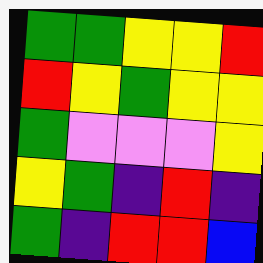[["green", "green", "yellow", "yellow", "red"], ["red", "yellow", "green", "yellow", "yellow"], ["green", "violet", "violet", "violet", "yellow"], ["yellow", "green", "indigo", "red", "indigo"], ["green", "indigo", "red", "red", "blue"]]